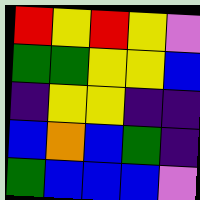[["red", "yellow", "red", "yellow", "violet"], ["green", "green", "yellow", "yellow", "blue"], ["indigo", "yellow", "yellow", "indigo", "indigo"], ["blue", "orange", "blue", "green", "indigo"], ["green", "blue", "blue", "blue", "violet"]]